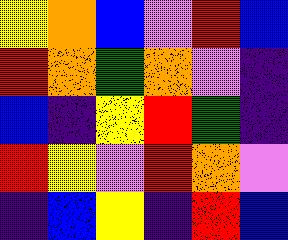[["yellow", "orange", "blue", "violet", "red", "blue"], ["red", "orange", "green", "orange", "violet", "indigo"], ["blue", "indigo", "yellow", "red", "green", "indigo"], ["red", "yellow", "violet", "red", "orange", "violet"], ["indigo", "blue", "yellow", "indigo", "red", "blue"]]